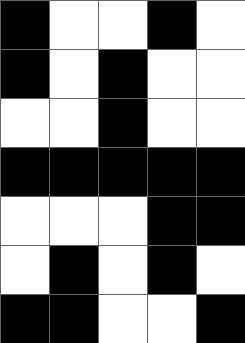[["black", "white", "white", "black", "white"], ["black", "white", "black", "white", "white"], ["white", "white", "black", "white", "white"], ["black", "black", "black", "black", "black"], ["white", "white", "white", "black", "black"], ["white", "black", "white", "black", "white"], ["black", "black", "white", "white", "black"]]